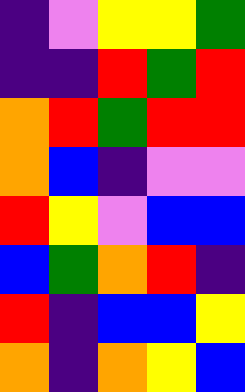[["indigo", "violet", "yellow", "yellow", "green"], ["indigo", "indigo", "red", "green", "red"], ["orange", "red", "green", "red", "red"], ["orange", "blue", "indigo", "violet", "violet"], ["red", "yellow", "violet", "blue", "blue"], ["blue", "green", "orange", "red", "indigo"], ["red", "indigo", "blue", "blue", "yellow"], ["orange", "indigo", "orange", "yellow", "blue"]]